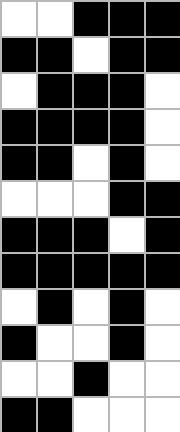[["white", "white", "black", "black", "black"], ["black", "black", "white", "black", "black"], ["white", "black", "black", "black", "white"], ["black", "black", "black", "black", "white"], ["black", "black", "white", "black", "white"], ["white", "white", "white", "black", "black"], ["black", "black", "black", "white", "black"], ["black", "black", "black", "black", "black"], ["white", "black", "white", "black", "white"], ["black", "white", "white", "black", "white"], ["white", "white", "black", "white", "white"], ["black", "black", "white", "white", "white"]]